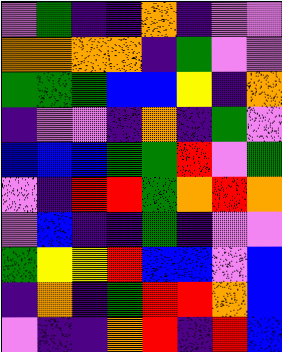[["violet", "green", "indigo", "indigo", "orange", "indigo", "violet", "violet"], ["orange", "orange", "orange", "orange", "indigo", "green", "violet", "violet"], ["green", "green", "green", "blue", "blue", "yellow", "indigo", "orange"], ["indigo", "violet", "violet", "indigo", "orange", "indigo", "green", "violet"], ["blue", "blue", "blue", "green", "green", "red", "violet", "green"], ["violet", "indigo", "red", "red", "green", "orange", "red", "orange"], ["violet", "blue", "indigo", "indigo", "green", "indigo", "violet", "violet"], ["green", "yellow", "yellow", "red", "blue", "blue", "violet", "blue"], ["indigo", "orange", "indigo", "green", "red", "red", "orange", "blue"], ["violet", "indigo", "indigo", "orange", "red", "indigo", "red", "blue"]]